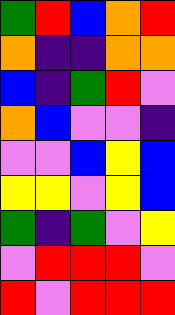[["green", "red", "blue", "orange", "red"], ["orange", "indigo", "indigo", "orange", "orange"], ["blue", "indigo", "green", "red", "violet"], ["orange", "blue", "violet", "violet", "indigo"], ["violet", "violet", "blue", "yellow", "blue"], ["yellow", "yellow", "violet", "yellow", "blue"], ["green", "indigo", "green", "violet", "yellow"], ["violet", "red", "red", "red", "violet"], ["red", "violet", "red", "red", "red"]]